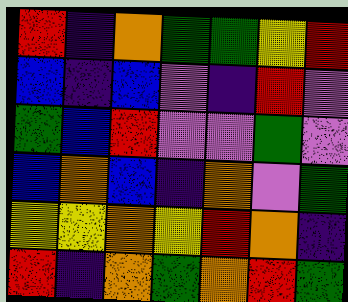[["red", "indigo", "orange", "green", "green", "yellow", "red"], ["blue", "indigo", "blue", "violet", "indigo", "red", "violet"], ["green", "blue", "red", "violet", "violet", "green", "violet"], ["blue", "orange", "blue", "indigo", "orange", "violet", "green"], ["yellow", "yellow", "orange", "yellow", "red", "orange", "indigo"], ["red", "indigo", "orange", "green", "orange", "red", "green"]]